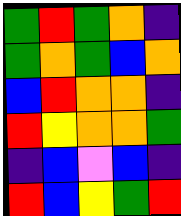[["green", "red", "green", "orange", "indigo"], ["green", "orange", "green", "blue", "orange"], ["blue", "red", "orange", "orange", "indigo"], ["red", "yellow", "orange", "orange", "green"], ["indigo", "blue", "violet", "blue", "indigo"], ["red", "blue", "yellow", "green", "red"]]